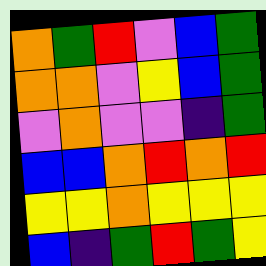[["orange", "green", "red", "violet", "blue", "green"], ["orange", "orange", "violet", "yellow", "blue", "green"], ["violet", "orange", "violet", "violet", "indigo", "green"], ["blue", "blue", "orange", "red", "orange", "red"], ["yellow", "yellow", "orange", "yellow", "yellow", "yellow"], ["blue", "indigo", "green", "red", "green", "yellow"]]